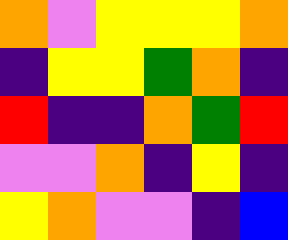[["orange", "violet", "yellow", "yellow", "yellow", "orange"], ["indigo", "yellow", "yellow", "green", "orange", "indigo"], ["red", "indigo", "indigo", "orange", "green", "red"], ["violet", "violet", "orange", "indigo", "yellow", "indigo"], ["yellow", "orange", "violet", "violet", "indigo", "blue"]]